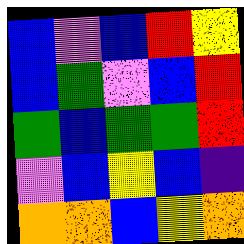[["blue", "violet", "blue", "red", "yellow"], ["blue", "green", "violet", "blue", "red"], ["green", "blue", "green", "green", "red"], ["violet", "blue", "yellow", "blue", "indigo"], ["orange", "orange", "blue", "yellow", "orange"]]